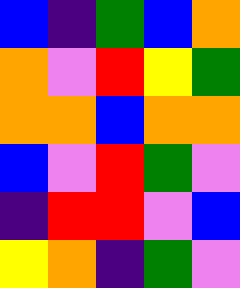[["blue", "indigo", "green", "blue", "orange"], ["orange", "violet", "red", "yellow", "green"], ["orange", "orange", "blue", "orange", "orange"], ["blue", "violet", "red", "green", "violet"], ["indigo", "red", "red", "violet", "blue"], ["yellow", "orange", "indigo", "green", "violet"]]